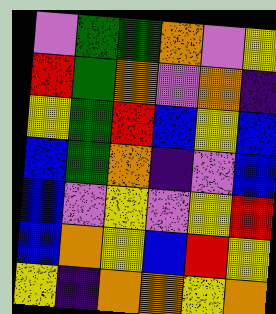[["violet", "green", "green", "orange", "violet", "yellow"], ["red", "green", "orange", "violet", "orange", "indigo"], ["yellow", "green", "red", "blue", "yellow", "blue"], ["blue", "green", "orange", "indigo", "violet", "blue"], ["blue", "violet", "yellow", "violet", "yellow", "red"], ["blue", "orange", "yellow", "blue", "red", "yellow"], ["yellow", "indigo", "orange", "orange", "yellow", "orange"]]